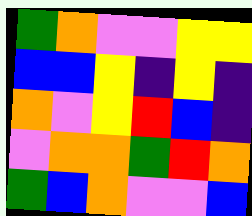[["green", "orange", "violet", "violet", "yellow", "yellow"], ["blue", "blue", "yellow", "indigo", "yellow", "indigo"], ["orange", "violet", "yellow", "red", "blue", "indigo"], ["violet", "orange", "orange", "green", "red", "orange"], ["green", "blue", "orange", "violet", "violet", "blue"]]